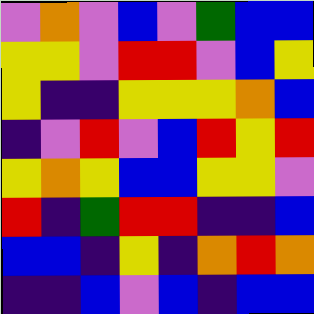[["violet", "orange", "violet", "blue", "violet", "green", "blue", "blue"], ["yellow", "yellow", "violet", "red", "red", "violet", "blue", "yellow"], ["yellow", "indigo", "indigo", "yellow", "yellow", "yellow", "orange", "blue"], ["indigo", "violet", "red", "violet", "blue", "red", "yellow", "red"], ["yellow", "orange", "yellow", "blue", "blue", "yellow", "yellow", "violet"], ["red", "indigo", "green", "red", "red", "indigo", "indigo", "blue"], ["blue", "blue", "indigo", "yellow", "indigo", "orange", "red", "orange"], ["indigo", "indigo", "blue", "violet", "blue", "indigo", "blue", "blue"]]